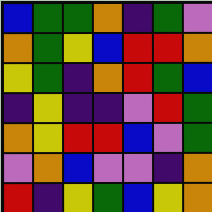[["blue", "green", "green", "orange", "indigo", "green", "violet"], ["orange", "green", "yellow", "blue", "red", "red", "orange"], ["yellow", "green", "indigo", "orange", "red", "green", "blue"], ["indigo", "yellow", "indigo", "indigo", "violet", "red", "green"], ["orange", "yellow", "red", "red", "blue", "violet", "green"], ["violet", "orange", "blue", "violet", "violet", "indigo", "orange"], ["red", "indigo", "yellow", "green", "blue", "yellow", "orange"]]